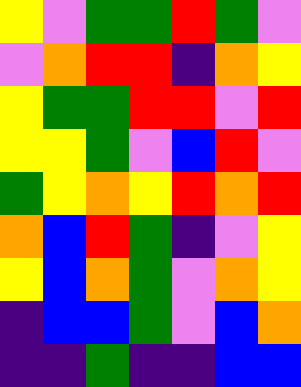[["yellow", "violet", "green", "green", "red", "green", "violet"], ["violet", "orange", "red", "red", "indigo", "orange", "yellow"], ["yellow", "green", "green", "red", "red", "violet", "red"], ["yellow", "yellow", "green", "violet", "blue", "red", "violet"], ["green", "yellow", "orange", "yellow", "red", "orange", "red"], ["orange", "blue", "red", "green", "indigo", "violet", "yellow"], ["yellow", "blue", "orange", "green", "violet", "orange", "yellow"], ["indigo", "blue", "blue", "green", "violet", "blue", "orange"], ["indigo", "indigo", "green", "indigo", "indigo", "blue", "blue"]]